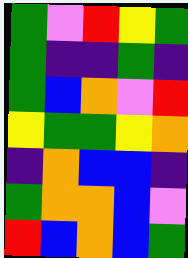[["green", "violet", "red", "yellow", "green"], ["green", "indigo", "indigo", "green", "indigo"], ["green", "blue", "orange", "violet", "red"], ["yellow", "green", "green", "yellow", "orange"], ["indigo", "orange", "blue", "blue", "indigo"], ["green", "orange", "orange", "blue", "violet"], ["red", "blue", "orange", "blue", "green"]]